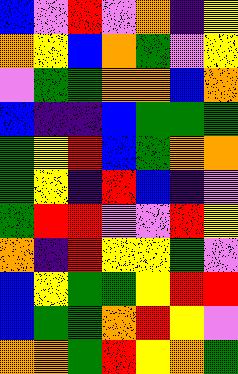[["blue", "violet", "red", "violet", "orange", "indigo", "yellow"], ["orange", "yellow", "blue", "orange", "green", "violet", "yellow"], ["violet", "green", "green", "orange", "orange", "blue", "orange"], ["blue", "indigo", "indigo", "blue", "green", "green", "green"], ["green", "yellow", "red", "blue", "green", "orange", "orange"], ["green", "yellow", "indigo", "red", "blue", "indigo", "violet"], ["green", "red", "red", "violet", "violet", "red", "yellow"], ["orange", "indigo", "red", "yellow", "yellow", "green", "violet"], ["blue", "yellow", "green", "green", "yellow", "red", "red"], ["blue", "green", "green", "orange", "red", "yellow", "violet"], ["orange", "orange", "green", "red", "yellow", "orange", "green"]]